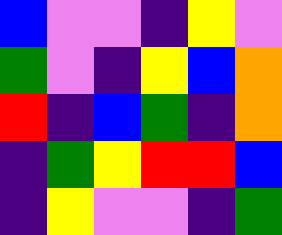[["blue", "violet", "violet", "indigo", "yellow", "violet"], ["green", "violet", "indigo", "yellow", "blue", "orange"], ["red", "indigo", "blue", "green", "indigo", "orange"], ["indigo", "green", "yellow", "red", "red", "blue"], ["indigo", "yellow", "violet", "violet", "indigo", "green"]]